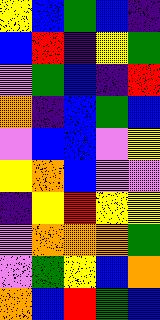[["yellow", "blue", "green", "blue", "indigo"], ["blue", "red", "indigo", "yellow", "green"], ["violet", "green", "blue", "indigo", "red"], ["orange", "indigo", "blue", "green", "blue"], ["violet", "blue", "blue", "violet", "yellow"], ["yellow", "orange", "blue", "violet", "violet"], ["indigo", "yellow", "red", "yellow", "yellow"], ["violet", "orange", "orange", "orange", "green"], ["violet", "green", "yellow", "blue", "orange"], ["orange", "blue", "red", "green", "blue"]]